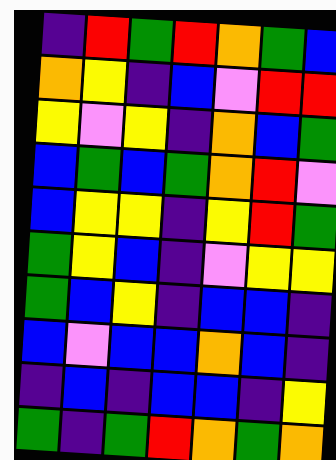[["indigo", "red", "green", "red", "orange", "green", "blue"], ["orange", "yellow", "indigo", "blue", "violet", "red", "red"], ["yellow", "violet", "yellow", "indigo", "orange", "blue", "green"], ["blue", "green", "blue", "green", "orange", "red", "violet"], ["blue", "yellow", "yellow", "indigo", "yellow", "red", "green"], ["green", "yellow", "blue", "indigo", "violet", "yellow", "yellow"], ["green", "blue", "yellow", "indigo", "blue", "blue", "indigo"], ["blue", "violet", "blue", "blue", "orange", "blue", "indigo"], ["indigo", "blue", "indigo", "blue", "blue", "indigo", "yellow"], ["green", "indigo", "green", "red", "orange", "green", "orange"]]